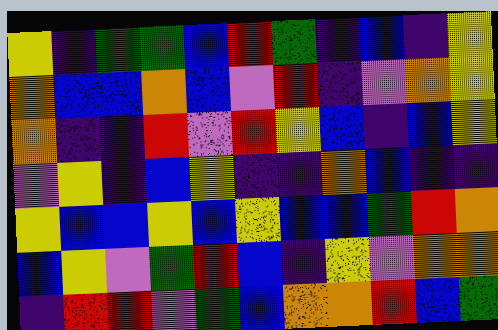[["yellow", "indigo", "green", "green", "blue", "red", "green", "indigo", "blue", "indigo", "yellow"], ["orange", "blue", "blue", "orange", "blue", "violet", "red", "indigo", "violet", "orange", "yellow"], ["orange", "indigo", "indigo", "red", "violet", "red", "yellow", "blue", "indigo", "blue", "yellow"], ["violet", "yellow", "indigo", "blue", "yellow", "indigo", "indigo", "orange", "blue", "indigo", "indigo"], ["yellow", "blue", "blue", "yellow", "blue", "yellow", "blue", "blue", "green", "red", "orange"], ["blue", "yellow", "violet", "green", "red", "blue", "indigo", "yellow", "violet", "orange", "orange"], ["indigo", "red", "red", "violet", "green", "blue", "orange", "orange", "red", "blue", "green"]]